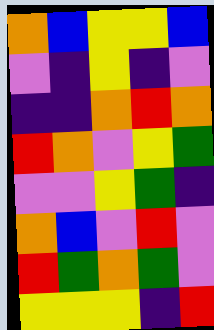[["orange", "blue", "yellow", "yellow", "blue"], ["violet", "indigo", "yellow", "indigo", "violet"], ["indigo", "indigo", "orange", "red", "orange"], ["red", "orange", "violet", "yellow", "green"], ["violet", "violet", "yellow", "green", "indigo"], ["orange", "blue", "violet", "red", "violet"], ["red", "green", "orange", "green", "violet"], ["yellow", "yellow", "yellow", "indigo", "red"]]